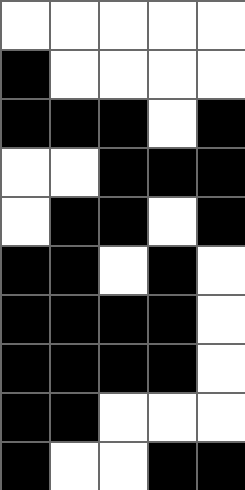[["white", "white", "white", "white", "white"], ["black", "white", "white", "white", "white"], ["black", "black", "black", "white", "black"], ["white", "white", "black", "black", "black"], ["white", "black", "black", "white", "black"], ["black", "black", "white", "black", "white"], ["black", "black", "black", "black", "white"], ["black", "black", "black", "black", "white"], ["black", "black", "white", "white", "white"], ["black", "white", "white", "black", "black"]]